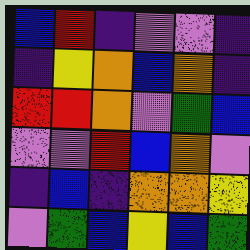[["blue", "red", "indigo", "violet", "violet", "indigo"], ["indigo", "yellow", "orange", "blue", "orange", "indigo"], ["red", "red", "orange", "violet", "green", "blue"], ["violet", "violet", "red", "blue", "orange", "violet"], ["indigo", "blue", "indigo", "orange", "orange", "yellow"], ["violet", "green", "blue", "yellow", "blue", "green"]]